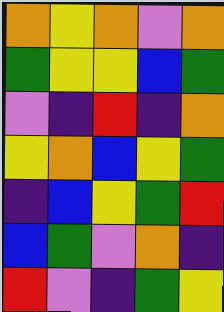[["orange", "yellow", "orange", "violet", "orange"], ["green", "yellow", "yellow", "blue", "green"], ["violet", "indigo", "red", "indigo", "orange"], ["yellow", "orange", "blue", "yellow", "green"], ["indigo", "blue", "yellow", "green", "red"], ["blue", "green", "violet", "orange", "indigo"], ["red", "violet", "indigo", "green", "yellow"]]